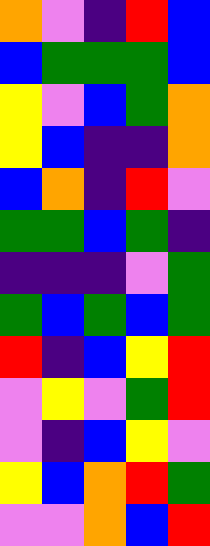[["orange", "violet", "indigo", "red", "blue"], ["blue", "green", "green", "green", "blue"], ["yellow", "violet", "blue", "green", "orange"], ["yellow", "blue", "indigo", "indigo", "orange"], ["blue", "orange", "indigo", "red", "violet"], ["green", "green", "blue", "green", "indigo"], ["indigo", "indigo", "indigo", "violet", "green"], ["green", "blue", "green", "blue", "green"], ["red", "indigo", "blue", "yellow", "red"], ["violet", "yellow", "violet", "green", "red"], ["violet", "indigo", "blue", "yellow", "violet"], ["yellow", "blue", "orange", "red", "green"], ["violet", "violet", "orange", "blue", "red"]]